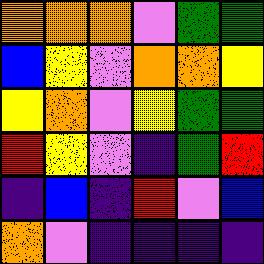[["orange", "orange", "orange", "violet", "green", "green"], ["blue", "yellow", "violet", "orange", "orange", "yellow"], ["yellow", "orange", "violet", "yellow", "green", "green"], ["red", "yellow", "violet", "indigo", "green", "red"], ["indigo", "blue", "indigo", "red", "violet", "blue"], ["orange", "violet", "indigo", "indigo", "indigo", "indigo"]]